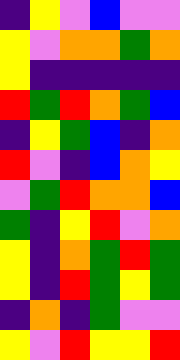[["indigo", "yellow", "violet", "blue", "violet", "violet"], ["yellow", "violet", "orange", "orange", "green", "orange"], ["yellow", "indigo", "indigo", "indigo", "indigo", "indigo"], ["red", "green", "red", "orange", "green", "blue"], ["indigo", "yellow", "green", "blue", "indigo", "orange"], ["red", "violet", "indigo", "blue", "orange", "yellow"], ["violet", "green", "red", "orange", "orange", "blue"], ["green", "indigo", "yellow", "red", "violet", "orange"], ["yellow", "indigo", "orange", "green", "red", "green"], ["yellow", "indigo", "red", "green", "yellow", "green"], ["indigo", "orange", "indigo", "green", "violet", "violet"], ["yellow", "violet", "red", "yellow", "yellow", "red"]]